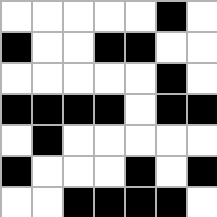[["white", "white", "white", "white", "white", "black", "white"], ["black", "white", "white", "black", "black", "white", "white"], ["white", "white", "white", "white", "white", "black", "white"], ["black", "black", "black", "black", "white", "black", "black"], ["white", "black", "white", "white", "white", "white", "white"], ["black", "white", "white", "white", "black", "white", "black"], ["white", "white", "black", "black", "black", "black", "white"]]